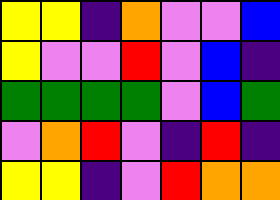[["yellow", "yellow", "indigo", "orange", "violet", "violet", "blue"], ["yellow", "violet", "violet", "red", "violet", "blue", "indigo"], ["green", "green", "green", "green", "violet", "blue", "green"], ["violet", "orange", "red", "violet", "indigo", "red", "indigo"], ["yellow", "yellow", "indigo", "violet", "red", "orange", "orange"]]